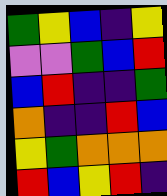[["green", "yellow", "blue", "indigo", "yellow"], ["violet", "violet", "green", "blue", "red"], ["blue", "red", "indigo", "indigo", "green"], ["orange", "indigo", "indigo", "red", "blue"], ["yellow", "green", "orange", "orange", "orange"], ["red", "blue", "yellow", "red", "indigo"]]